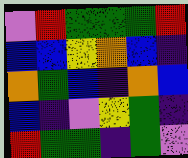[["violet", "red", "green", "green", "green", "red"], ["blue", "blue", "yellow", "orange", "blue", "indigo"], ["orange", "green", "blue", "indigo", "orange", "blue"], ["blue", "indigo", "violet", "yellow", "green", "indigo"], ["red", "green", "green", "indigo", "green", "violet"]]